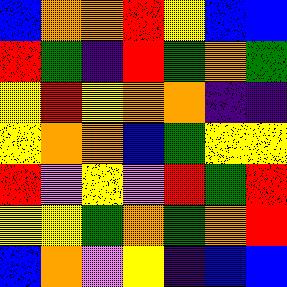[["blue", "orange", "orange", "red", "yellow", "blue", "blue"], ["red", "green", "indigo", "red", "green", "orange", "green"], ["yellow", "red", "yellow", "orange", "orange", "indigo", "indigo"], ["yellow", "orange", "orange", "blue", "green", "yellow", "yellow"], ["red", "violet", "yellow", "violet", "red", "green", "red"], ["yellow", "yellow", "green", "orange", "green", "orange", "red"], ["blue", "orange", "violet", "yellow", "indigo", "blue", "blue"]]